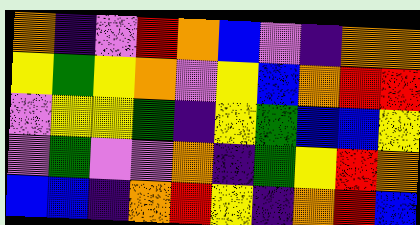[["orange", "indigo", "violet", "red", "orange", "blue", "violet", "indigo", "orange", "orange"], ["yellow", "green", "yellow", "orange", "violet", "yellow", "blue", "orange", "red", "red"], ["violet", "yellow", "yellow", "green", "indigo", "yellow", "green", "blue", "blue", "yellow"], ["violet", "green", "violet", "violet", "orange", "indigo", "green", "yellow", "red", "orange"], ["blue", "blue", "indigo", "orange", "red", "yellow", "indigo", "orange", "red", "blue"]]